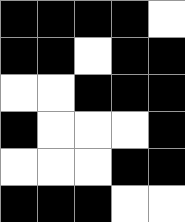[["black", "black", "black", "black", "white"], ["black", "black", "white", "black", "black"], ["white", "white", "black", "black", "black"], ["black", "white", "white", "white", "black"], ["white", "white", "white", "black", "black"], ["black", "black", "black", "white", "white"]]